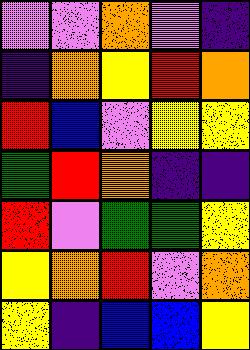[["violet", "violet", "orange", "violet", "indigo"], ["indigo", "orange", "yellow", "red", "orange"], ["red", "blue", "violet", "yellow", "yellow"], ["green", "red", "orange", "indigo", "indigo"], ["red", "violet", "green", "green", "yellow"], ["yellow", "orange", "red", "violet", "orange"], ["yellow", "indigo", "blue", "blue", "yellow"]]